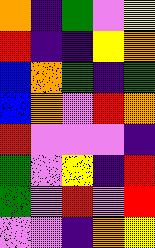[["orange", "indigo", "green", "violet", "yellow"], ["red", "indigo", "indigo", "yellow", "orange"], ["blue", "orange", "green", "indigo", "green"], ["blue", "orange", "violet", "red", "orange"], ["red", "violet", "violet", "violet", "indigo"], ["green", "violet", "yellow", "indigo", "red"], ["green", "violet", "red", "violet", "red"], ["violet", "violet", "indigo", "orange", "yellow"]]